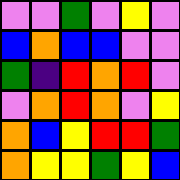[["violet", "violet", "green", "violet", "yellow", "violet"], ["blue", "orange", "blue", "blue", "violet", "violet"], ["green", "indigo", "red", "orange", "red", "violet"], ["violet", "orange", "red", "orange", "violet", "yellow"], ["orange", "blue", "yellow", "red", "red", "green"], ["orange", "yellow", "yellow", "green", "yellow", "blue"]]